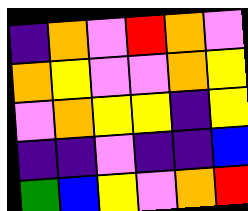[["indigo", "orange", "violet", "red", "orange", "violet"], ["orange", "yellow", "violet", "violet", "orange", "yellow"], ["violet", "orange", "yellow", "yellow", "indigo", "yellow"], ["indigo", "indigo", "violet", "indigo", "indigo", "blue"], ["green", "blue", "yellow", "violet", "orange", "red"]]